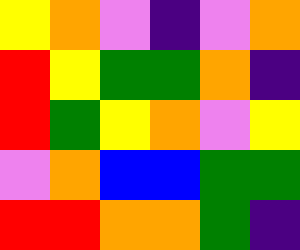[["yellow", "orange", "violet", "indigo", "violet", "orange"], ["red", "yellow", "green", "green", "orange", "indigo"], ["red", "green", "yellow", "orange", "violet", "yellow"], ["violet", "orange", "blue", "blue", "green", "green"], ["red", "red", "orange", "orange", "green", "indigo"]]